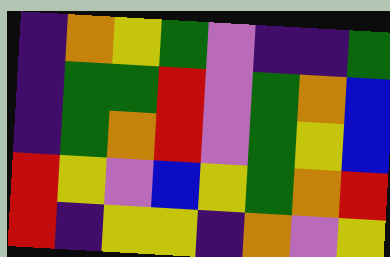[["indigo", "orange", "yellow", "green", "violet", "indigo", "indigo", "green"], ["indigo", "green", "green", "red", "violet", "green", "orange", "blue"], ["indigo", "green", "orange", "red", "violet", "green", "yellow", "blue"], ["red", "yellow", "violet", "blue", "yellow", "green", "orange", "red"], ["red", "indigo", "yellow", "yellow", "indigo", "orange", "violet", "yellow"]]